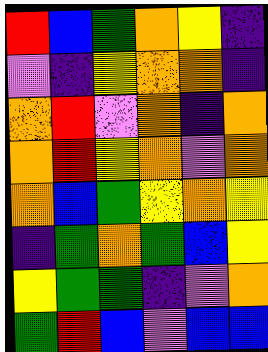[["red", "blue", "green", "orange", "yellow", "indigo"], ["violet", "indigo", "yellow", "orange", "orange", "indigo"], ["orange", "red", "violet", "orange", "indigo", "orange"], ["orange", "red", "yellow", "orange", "violet", "orange"], ["orange", "blue", "green", "yellow", "orange", "yellow"], ["indigo", "green", "orange", "green", "blue", "yellow"], ["yellow", "green", "green", "indigo", "violet", "orange"], ["green", "red", "blue", "violet", "blue", "blue"]]